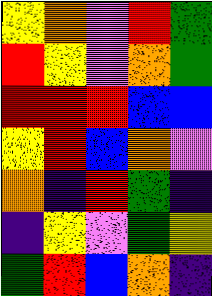[["yellow", "orange", "violet", "red", "green"], ["red", "yellow", "violet", "orange", "green"], ["red", "red", "red", "blue", "blue"], ["yellow", "red", "blue", "orange", "violet"], ["orange", "indigo", "red", "green", "indigo"], ["indigo", "yellow", "violet", "green", "yellow"], ["green", "red", "blue", "orange", "indigo"]]